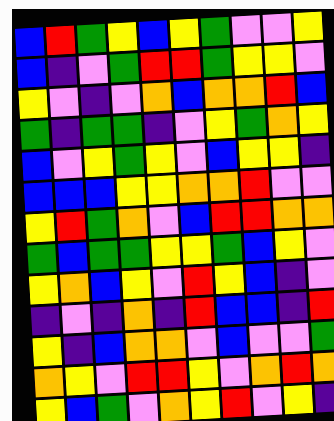[["blue", "red", "green", "yellow", "blue", "yellow", "green", "violet", "violet", "yellow"], ["blue", "indigo", "violet", "green", "red", "red", "green", "yellow", "yellow", "violet"], ["yellow", "violet", "indigo", "violet", "orange", "blue", "orange", "orange", "red", "blue"], ["green", "indigo", "green", "green", "indigo", "violet", "yellow", "green", "orange", "yellow"], ["blue", "violet", "yellow", "green", "yellow", "violet", "blue", "yellow", "yellow", "indigo"], ["blue", "blue", "blue", "yellow", "yellow", "orange", "orange", "red", "violet", "violet"], ["yellow", "red", "green", "orange", "violet", "blue", "red", "red", "orange", "orange"], ["green", "blue", "green", "green", "yellow", "yellow", "green", "blue", "yellow", "violet"], ["yellow", "orange", "blue", "yellow", "violet", "red", "yellow", "blue", "indigo", "violet"], ["indigo", "violet", "indigo", "orange", "indigo", "red", "blue", "blue", "indigo", "red"], ["yellow", "indigo", "blue", "orange", "orange", "violet", "blue", "violet", "violet", "green"], ["orange", "yellow", "violet", "red", "red", "yellow", "violet", "orange", "red", "orange"], ["yellow", "blue", "green", "violet", "orange", "yellow", "red", "violet", "yellow", "indigo"]]